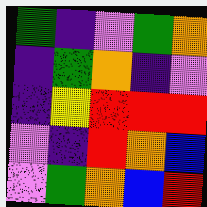[["green", "indigo", "violet", "green", "orange"], ["indigo", "green", "orange", "indigo", "violet"], ["indigo", "yellow", "red", "red", "red"], ["violet", "indigo", "red", "orange", "blue"], ["violet", "green", "orange", "blue", "red"]]